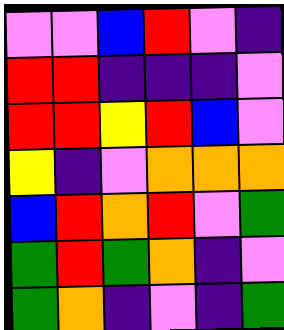[["violet", "violet", "blue", "red", "violet", "indigo"], ["red", "red", "indigo", "indigo", "indigo", "violet"], ["red", "red", "yellow", "red", "blue", "violet"], ["yellow", "indigo", "violet", "orange", "orange", "orange"], ["blue", "red", "orange", "red", "violet", "green"], ["green", "red", "green", "orange", "indigo", "violet"], ["green", "orange", "indigo", "violet", "indigo", "green"]]